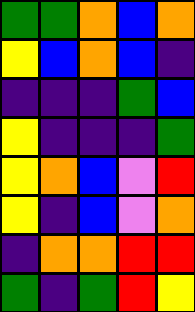[["green", "green", "orange", "blue", "orange"], ["yellow", "blue", "orange", "blue", "indigo"], ["indigo", "indigo", "indigo", "green", "blue"], ["yellow", "indigo", "indigo", "indigo", "green"], ["yellow", "orange", "blue", "violet", "red"], ["yellow", "indigo", "blue", "violet", "orange"], ["indigo", "orange", "orange", "red", "red"], ["green", "indigo", "green", "red", "yellow"]]